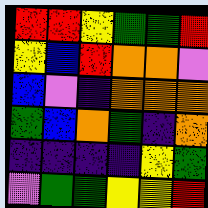[["red", "red", "yellow", "green", "green", "red"], ["yellow", "blue", "red", "orange", "orange", "violet"], ["blue", "violet", "indigo", "orange", "orange", "orange"], ["green", "blue", "orange", "green", "indigo", "orange"], ["indigo", "indigo", "indigo", "indigo", "yellow", "green"], ["violet", "green", "green", "yellow", "yellow", "red"]]